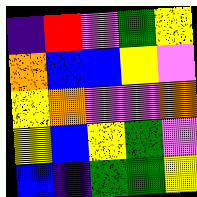[["indigo", "red", "violet", "green", "yellow"], ["orange", "blue", "blue", "yellow", "violet"], ["yellow", "orange", "violet", "violet", "orange"], ["yellow", "blue", "yellow", "green", "violet"], ["blue", "indigo", "green", "green", "yellow"]]